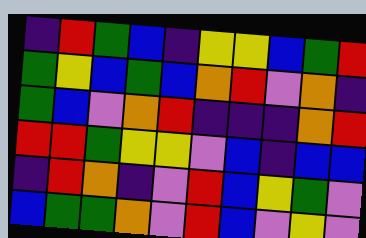[["indigo", "red", "green", "blue", "indigo", "yellow", "yellow", "blue", "green", "red"], ["green", "yellow", "blue", "green", "blue", "orange", "red", "violet", "orange", "indigo"], ["green", "blue", "violet", "orange", "red", "indigo", "indigo", "indigo", "orange", "red"], ["red", "red", "green", "yellow", "yellow", "violet", "blue", "indigo", "blue", "blue"], ["indigo", "red", "orange", "indigo", "violet", "red", "blue", "yellow", "green", "violet"], ["blue", "green", "green", "orange", "violet", "red", "blue", "violet", "yellow", "violet"]]